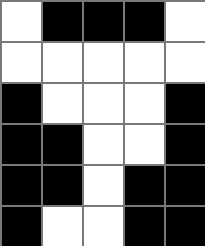[["white", "black", "black", "black", "white"], ["white", "white", "white", "white", "white"], ["black", "white", "white", "white", "black"], ["black", "black", "white", "white", "black"], ["black", "black", "white", "black", "black"], ["black", "white", "white", "black", "black"]]